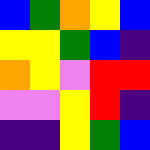[["blue", "green", "orange", "yellow", "blue"], ["yellow", "yellow", "green", "blue", "indigo"], ["orange", "yellow", "violet", "red", "red"], ["violet", "violet", "yellow", "red", "indigo"], ["indigo", "indigo", "yellow", "green", "blue"]]